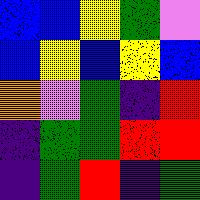[["blue", "blue", "yellow", "green", "violet"], ["blue", "yellow", "blue", "yellow", "blue"], ["orange", "violet", "green", "indigo", "red"], ["indigo", "green", "green", "red", "red"], ["indigo", "green", "red", "indigo", "green"]]